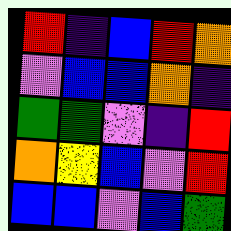[["red", "indigo", "blue", "red", "orange"], ["violet", "blue", "blue", "orange", "indigo"], ["green", "green", "violet", "indigo", "red"], ["orange", "yellow", "blue", "violet", "red"], ["blue", "blue", "violet", "blue", "green"]]